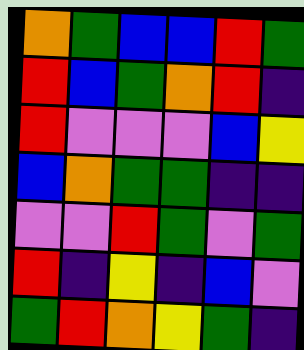[["orange", "green", "blue", "blue", "red", "green"], ["red", "blue", "green", "orange", "red", "indigo"], ["red", "violet", "violet", "violet", "blue", "yellow"], ["blue", "orange", "green", "green", "indigo", "indigo"], ["violet", "violet", "red", "green", "violet", "green"], ["red", "indigo", "yellow", "indigo", "blue", "violet"], ["green", "red", "orange", "yellow", "green", "indigo"]]